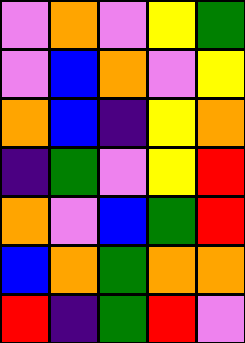[["violet", "orange", "violet", "yellow", "green"], ["violet", "blue", "orange", "violet", "yellow"], ["orange", "blue", "indigo", "yellow", "orange"], ["indigo", "green", "violet", "yellow", "red"], ["orange", "violet", "blue", "green", "red"], ["blue", "orange", "green", "orange", "orange"], ["red", "indigo", "green", "red", "violet"]]